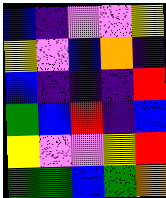[["blue", "indigo", "violet", "violet", "yellow"], ["yellow", "violet", "blue", "orange", "indigo"], ["blue", "indigo", "indigo", "indigo", "red"], ["green", "blue", "red", "indigo", "blue"], ["yellow", "violet", "violet", "yellow", "red"], ["green", "green", "blue", "green", "orange"]]